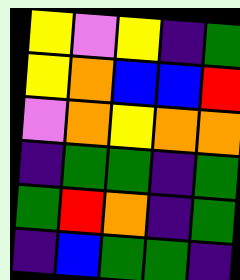[["yellow", "violet", "yellow", "indigo", "green"], ["yellow", "orange", "blue", "blue", "red"], ["violet", "orange", "yellow", "orange", "orange"], ["indigo", "green", "green", "indigo", "green"], ["green", "red", "orange", "indigo", "green"], ["indigo", "blue", "green", "green", "indigo"]]